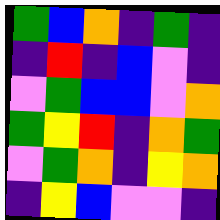[["green", "blue", "orange", "indigo", "green", "indigo"], ["indigo", "red", "indigo", "blue", "violet", "indigo"], ["violet", "green", "blue", "blue", "violet", "orange"], ["green", "yellow", "red", "indigo", "orange", "green"], ["violet", "green", "orange", "indigo", "yellow", "orange"], ["indigo", "yellow", "blue", "violet", "violet", "indigo"]]